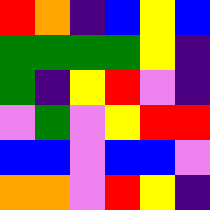[["red", "orange", "indigo", "blue", "yellow", "blue"], ["green", "green", "green", "green", "yellow", "indigo"], ["green", "indigo", "yellow", "red", "violet", "indigo"], ["violet", "green", "violet", "yellow", "red", "red"], ["blue", "blue", "violet", "blue", "blue", "violet"], ["orange", "orange", "violet", "red", "yellow", "indigo"]]